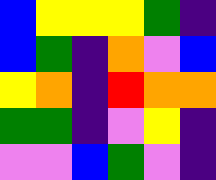[["blue", "yellow", "yellow", "yellow", "green", "indigo"], ["blue", "green", "indigo", "orange", "violet", "blue"], ["yellow", "orange", "indigo", "red", "orange", "orange"], ["green", "green", "indigo", "violet", "yellow", "indigo"], ["violet", "violet", "blue", "green", "violet", "indigo"]]